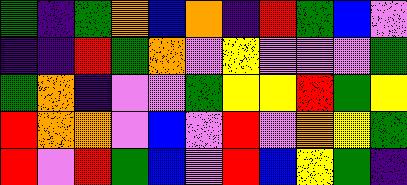[["green", "indigo", "green", "orange", "blue", "orange", "indigo", "red", "green", "blue", "violet"], ["indigo", "indigo", "red", "green", "orange", "violet", "yellow", "violet", "violet", "violet", "green"], ["green", "orange", "indigo", "violet", "violet", "green", "yellow", "yellow", "red", "green", "yellow"], ["red", "orange", "orange", "violet", "blue", "violet", "red", "violet", "orange", "yellow", "green"], ["red", "violet", "red", "green", "blue", "violet", "red", "blue", "yellow", "green", "indigo"]]